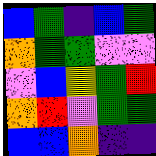[["blue", "green", "indigo", "blue", "green"], ["orange", "green", "green", "violet", "violet"], ["violet", "blue", "yellow", "green", "red"], ["orange", "red", "violet", "green", "green"], ["blue", "blue", "orange", "indigo", "indigo"]]